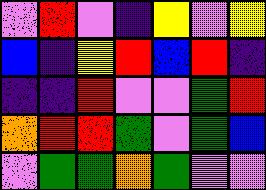[["violet", "red", "violet", "indigo", "yellow", "violet", "yellow"], ["blue", "indigo", "yellow", "red", "blue", "red", "indigo"], ["indigo", "indigo", "red", "violet", "violet", "green", "red"], ["orange", "red", "red", "green", "violet", "green", "blue"], ["violet", "green", "green", "orange", "green", "violet", "violet"]]